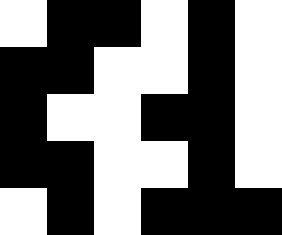[["white", "black", "black", "white", "black", "white"], ["black", "black", "white", "white", "black", "white"], ["black", "white", "white", "black", "black", "white"], ["black", "black", "white", "white", "black", "white"], ["white", "black", "white", "black", "black", "black"]]